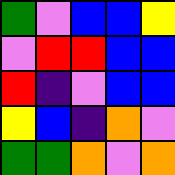[["green", "violet", "blue", "blue", "yellow"], ["violet", "red", "red", "blue", "blue"], ["red", "indigo", "violet", "blue", "blue"], ["yellow", "blue", "indigo", "orange", "violet"], ["green", "green", "orange", "violet", "orange"]]